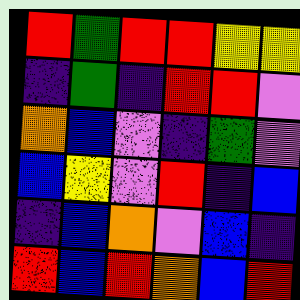[["red", "green", "red", "red", "yellow", "yellow"], ["indigo", "green", "indigo", "red", "red", "violet"], ["orange", "blue", "violet", "indigo", "green", "violet"], ["blue", "yellow", "violet", "red", "indigo", "blue"], ["indigo", "blue", "orange", "violet", "blue", "indigo"], ["red", "blue", "red", "orange", "blue", "red"]]